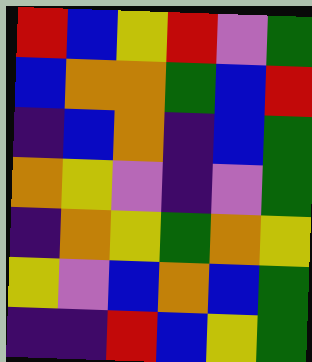[["red", "blue", "yellow", "red", "violet", "green"], ["blue", "orange", "orange", "green", "blue", "red"], ["indigo", "blue", "orange", "indigo", "blue", "green"], ["orange", "yellow", "violet", "indigo", "violet", "green"], ["indigo", "orange", "yellow", "green", "orange", "yellow"], ["yellow", "violet", "blue", "orange", "blue", "green"], ["indigo", "indigo", "red", "blue", "yellow", "green"]]